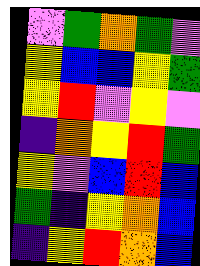[["violet", "green", "orange", "green", "violet"], ["yellow", "blue", "blue", "yellow", "green"], ["yellow", "red", "violet", "yellow", "violet"], ["indigo", "orange", "yellow", "red", "green"], ["yellow", "violet", "blue", "red", "blue"], ["green", "indigo", "yellow", "orange", "blue"], ["indigo", "yellow", "red", "orange", "blue"]]